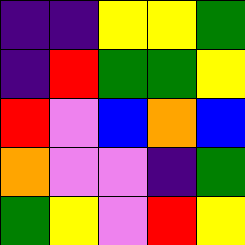[["indigo", "indigo", "yellow", "yellow", "green"], ["indigo", "red", "green", "green", "yellow"], ["red", "violet", "blue", "orange", "blue"], ["orange", "violet", "violet", "indigo", "green"], ["green", "yellow", "violet", "red", "yellow"]]